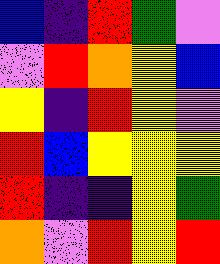[["blue", "indigo", "red", "green", "violet"], ["violet", "red", "orange", "yellow", "blue"], ["yellow", "indigo", "red", "yellow", "violet"], ["red", "blue", "yellow", "yellow", "yellow"], ["red", "indigo", "indigo", "yellow", "green"], ["orange", "violet", "red", "yellow", "red"]]